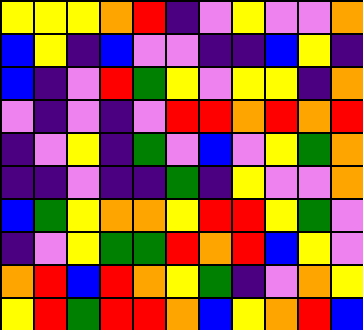[["yellow", "yellow", "yellow", "orange", "red", "indigo", "violet", "yellow", "violet", "violet", "orange"], ["blue", "yellow", "indigo", "blue", "violet", "violet", "indigo", "indigo", "blue", "yellow", "indigo"], ["blue", "indigo", "violet", "red", "green", "yellow", "violet", "yellow", "yellow", "indigo", "orange"], ["violet", "indigo", "violet", "indigo", "violet", "red", "red", "orange", "red", "orange", "red"], ["indigo", "violet", "yellow", "indigo", "green", "violet", "blue", "violet", "yellow", "green", "orange"], ["indigo", "indigo", "violet", "indigo", "indigo", "green", "indigo", "yellow", "violet", "violet", "orange"], ["blue", "green", "yellow", "orange", "orange", "yellow", "red", "red", "yellow", "green", "violet"], ["indigo", "violet", "yellow", "green", "green", "red", "orange", "red", "blue", "yellow", "violet"], ["orange", "red", "blue", "red", "orange", "yellow", "green", "indigo", "violet", "orange", "yellow"], ["yellow", "red", "green", "red", "red", "orange", "blue", "yellow", "orange", "red", "blue"]]